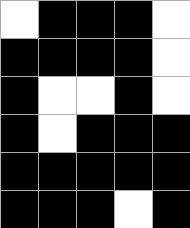[["white", "black", "black", "black", "white"], ["black", "black", "black", "black", "white"], ["black", "white", "white", "black", "white"], ["black", "white", "black", "black", "black"], ["black", "black", "black", "black", "black"], ["black", "black", "black", "white", "black"]]